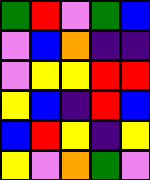[["green", "red", "violet", "green", "blue"], ["violet", "blue", "orange", "indigo", "indigo"], ["violet", "yellow", "yellow", "red", "red"], ["yellow", "blue", "indigo", "red", "blue"], ["blue", "red", "yellow", "indigo", "yellow"], ["yellow", "violet", "orange", "green", "violet"]]